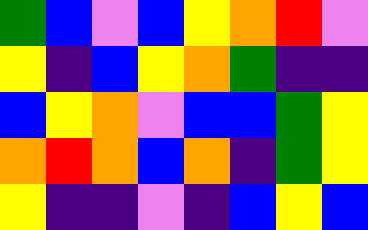[["green", "blue", "violet", "blue", "yellow", "orange", "red", "violet"], ["yellow", "indigo", "blue", "yellow", "orange", "green", "indigo", "indigo"], ["blue", "yellow", "orange", "violet", "blue", "blue", "green", "yellow"], ["orange", "red", "orange", "blue", "orange", "indigo", "green", "yellow"], ["yellow", "indigo", "indigo", "violet", "indigo", "blue", "yellow", "blue"]]